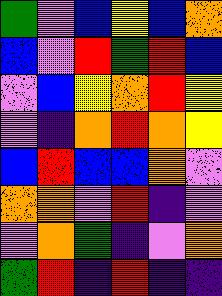[["green", "violet", "blue", "yellow", "blue", "orange"], ["blue", "violet", "red", "green", "red", "blue"], ["violet", "blue", "yellow", "orange", "red", "yellow"], ["violet", "indigo", "orange", "red", "orange", "yellow"], ["blue", "red", "blue", "blue", "orange", "violet"], ["orange", "orange", "violet", "red", "indigo", "violet"], ["violet", "orange", "green", "indigo", "violet", "orange"], ["green", "red", "indigo", "red", "indigo", "indigo"]]